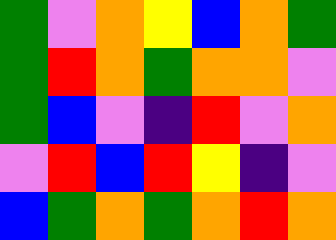[["green", "violet", "orange", "yellow", "blue", "orange", "green"], ["green", "red", "orange", "green", "orange", "orange", "violet"], ["green", "blue", "violet", "indigo", "red", "violet", "orange"], ["violet", "red", "blue", "red", "yellow", "indigo", "violet"], ["blue", "green", "orange", "green", "orange", "red", "orange"]]